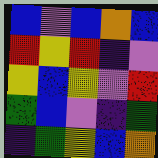[["blue", "violet", "blue", "orange", "blue"], ["red", "yellow", "red", "indigo", "violet"], ["yellow", "blue", "yellow", "violet", "red"], ["green", "blue", "violet", "indigo", "green"], ["indigo", "green", "yellow", "blue", "orange"]]